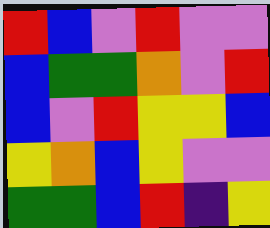[["red", "blue", "violet", "red", "violet", "violet"], ["blue", "green", "green", "orange", "violet", "red"], ["blue", "violet", "red", "yellow", "yellow", "blue"], ["yellow", "orange", "blue", "yellow", "violet", "violet"], ["green", "green", "blue", "red", "indigo", "yellow"]]